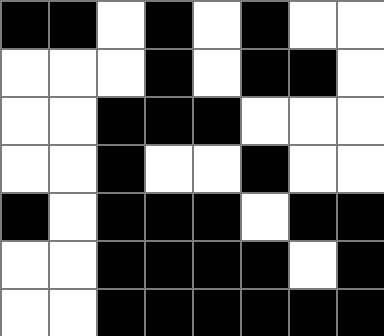[["black", "black", "white", "black", "white", "black", "white", "white"], ["white", "white", "white", "black", "white", "black", "black", "white"], ["white", "white", "black", "black", "black", "white", "white", "white"], ["white", "white", "black", "white", "white", "black", "white", "white"], ["black", "white", "black", "black", "black", "white", "black", "black"], ["white", "white", "black", "black", "black", "black", "white", "black"], ["white", "white", "black", "black", "black", "black", "black", "black"]]